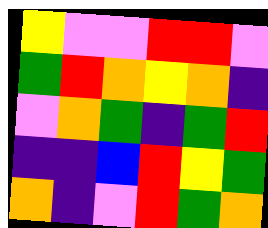[["yellow", "violet", "violet", "red", "red", "violet"], ["green", "red", "orange", "yellow", "orange", "indigo"], ["violet", "orange", "green", "indigo", "green", "red"], ["indigo", "indigo", "blue", "red", "yellow", "green"], ["orange", "indigo", "violet", "red", "green", "orange"]]